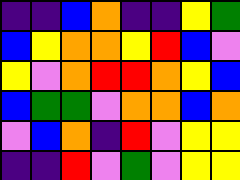[["indigo", "indigo", "blue", "orange", "indigo", "indigo", "yellow", "green"], ["blue", "yellow", "orange", "orange", "yellow", "red", "blue", "violet"], ["yellow", "violet", "orange", "red", "red", "orange", "yellow", "blue"], ["blue", "green", "green", "violet", "orange", "orange", "blue", "orange"], ["violet", "blue", "orange", "indigo", "red", "violet", "yellow", "yellow"], ["indigo", "indigo", "red", "violet", "green", "violet", "yellow", "yellow"]]